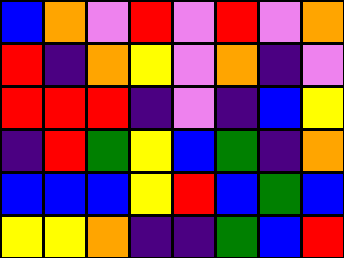[["blue", "orange", "violet", "red", "violet", "red", "violet", "orange"], ["red", "indigo", "orange", "yellow", "violet", "orange", "indigo", "violet"], ["red", "red", "red", "indigo", "violet", "indigo", "blue", "yellow"], ["indigo", "red", "green", "yellow", "blue", "green", "indigo", "orange"], ["blue", "blue", "blue", "yellow", "red", "blue", "green", "blue"], ["yellow", "yellow", "orange", "indigo", "indigo", "green", "blue", "red"]]